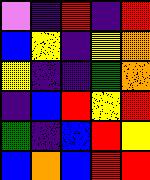[["violet", "indigo", "red", "indigo", "red"], ["blue", "yellow", "indigo", "yellow", "orange"], ["yellow", "indigo", "indigo", "green", "orange"], ["indigo", "blue", "red", "yellow", "red"], ["green", "indigo", "blue", "red", "yellow"], ["blue", "orange", "blue", "red", "red"]]